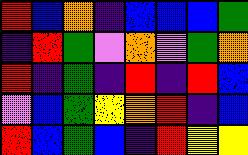[["red", "blue", "orange", "indigo", "blue", "blue", "blue", "green"], ["indigo", "red", "green", "violet", "orange", "violet", "green", "orange"], ["red", "indigo", "green", "indigo", "red", "indigo", "red", "blue"], ["violet", "blue", "green", "yellow", "orange", "red", "indigo", "blue"], ["red", "blue", "green", "blue", "indigo", "red", "yellow", "yellow"]]